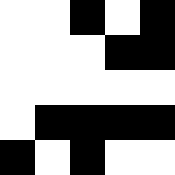[["white", "white", "black", "white", "black"], ["white", "white", "white", "black", "black"], ["white", "white", "white", "white", "white"], ["white", "black", "black", "black", "black"], ["black", "white", "black", "white", "white"]]